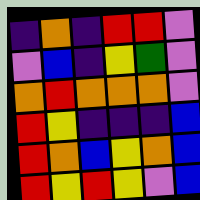[["indigo", "orange", "indigo", "red", "red", "violet"], ["violet", "blue", "indigo", "yellow", "green", "violet"], ["orange", "red", "orange", "orange", "orange", "violet"], ["red", "yellow", "indigo", "indigo", "indigo", "blue"], ["red", "orange", "blue", "yellow", "orange", "blue"], ["red", "yellow", "red", "yellow", "violet", "blue"]]